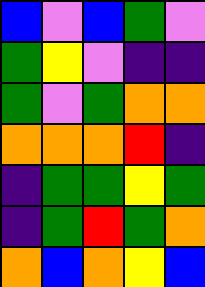[["blue", "violet", "blue", "green", "violet"], ["green", "yellow", "violet", "indigo", "indigo"], ["green", "violet", "green", "orange", "orange"], ["orange", "orange", "orange", "red", "indigo"], ["indigo", "green", "green", "yellow", "green"], ["indigo", "green", "red", "green", "orange"], ["orange", "blue", "orange", "yellow", "blue"]]